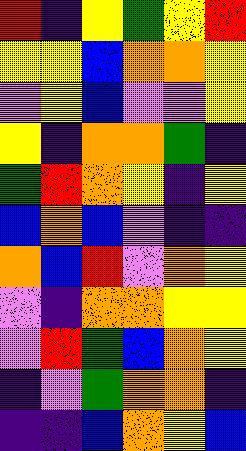[["red", "indigo", "yellow", "green", "yellow", "red"], ["yellow", "yellow", "blue", "orange", "orange", "yellow"], ["violet", "yellow", "blue", "violet", "violet", "yellow"], ["yellow", "indigo", "orange", "orange", "green", "indigo"], ["green", "red", "orange", "yellow", "indigo", "yellow"], ["blue", "orange", "blue", "violet", "indigo", "indigo"], ["orange", "blue", "red", "violet", "orange", "yellow"], ["violet", "indigo", "orange", "orange", "yellow", "yellow"], ["violet", "red", "green", "blue", "orange", "yellow"], ["indigo", "violet", "green", "orange", "orange", "indigo"], ["indigo", "indigo", "blue", "orange", "yellow", "blue"]]